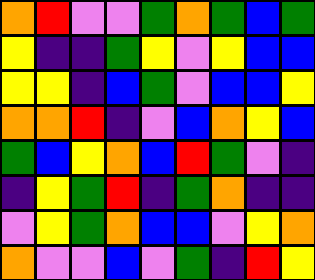[["orange", "red", "violet", "violet", "green", "orange", "green", "blue", "green"], ["yellow", "indigo", "indigo", "green", "yellow", "violet", "yellow", "blue", "blue"], ["yellow", "yellow", "indigo", "blue", "green", "violet", "blue", "blue", "yellow"], ["orange", "orange", "red", "indigo", "violet", "blue", "orange", "yellow", "blue"], ["green", "blue", "yellow", "orange", "blue", "red", "green", "violet", "indigo"], ["indigo", "yellow", "green", "red", "indigo", "green", "orange", "indigo", "indigo"], ["violet", "yellow", "green", "orange", "blue", "blue", "violet", "yellow", "orange"], ["orange", "violet", "violet", "blue", "violet", "green", "indigo", "red", "yellow"]]